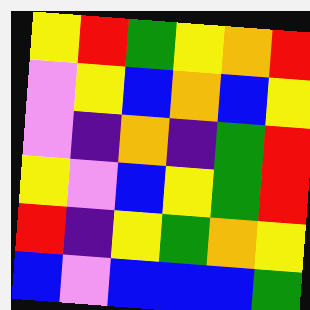[["yellow", "red", "green", "yellow", "orange", "red"], ["violet", "yellow", "blue", "orange", "blue", "yellow"], ["violet", "indigo", "orange", "indigo", "green", "red"], ["yellow", "violet", "blue", "yellow", "green", "red"], ["red", "indigo", "yellow", "green", "orange", "yellow"], ["blue", "violet", "blue", "blue", "blue", "green"]]